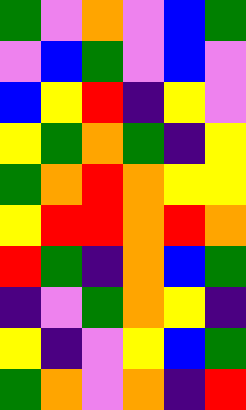[["green", "violet", "orange", "violet", "blue", "green"], ["violet", "blue", "green", "violet", "blue", "violet"], ["blue", "yellow", "red", "indigo", "yellow", "violet"], ["yellow", "green", "orange", "green", "indigo", "yellow"], ["green", "orange", "red", "orange", "yellow", "yellow"], ["yellow", "red", "red", "orange", "red", "orange"], ["red", "green", "indigo", "orange", "blue", "green"], ["indigo", "violet", "green", "orange", "yellow", "indigo"], ["yellow", "indigo", "violet", "yellow", "blue", "green"], ["green", "orange", "violet", "orange", "indigo", "red"]]